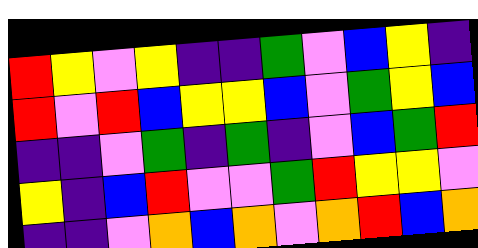[["red", "yellow", "violet", "yellow", "indigo", "indigo", "green", "violet", "blue", "yellow", "indigo"], ["red", "violet", "red", "blue", "yellow", "yellow", "blue", "violet", "green", "yellow", "blue"], ["indigo", "indigo", "violet", "green", "indigo", "green", "indigo", "violet", "blue", "green", "red"], ["yellow", "indigo", "blue", "red", "violet", "violet", "green", "red", "yellow", "yellow", "violet"], ["indigo", "indigo", "violet", "orange", "blue", "orange", "violet", "orange", "red", "blue", "orange"]]